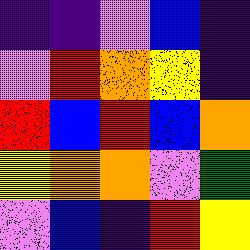[["indigo", "indigo", "violet", "blue", "indigo"], ["violet", "red", "orange", "yellow", "indigo"], ["red", "blue", "red", "blue", "orange"], ["yellow", "orange", "orange", "violet", "green"], ["violet", "blue", "indigo", "red", "yellow"]]